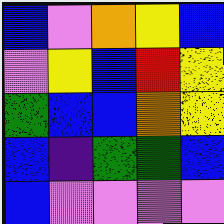[["blue", "violet", "orange", "yellow", "blue"], ["violet", "yellow", "blue", "red", "yellow"], ["green", "blue", "blue", "orange", "yellow"], ["blue", "indigo", "green", "green", "blue"], ["blue", "violet", "violet", "violet", "violet"]]